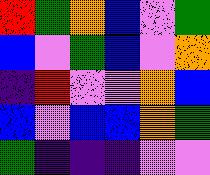[["red", "green", "orange", "blue", "violet", "green"], ["blue", "violet", "green", "blue", "violet", "orange"], ["indigo", "red", "violet", "violet", "orange", "blue"], ["blue", "violet", "blue", "blue", "orange", "green"], ["green", "indigo", "indigo", "indigo", "violet", "violet"]]